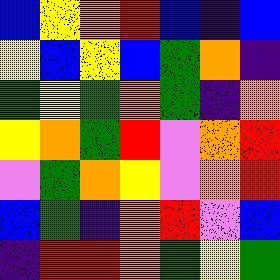[["blue", "yellow", "orange", "red", "blue", "indigo", "blue"], ["yellow", "blue", "yellow", "blue", "green", "orange", "indigo"], ["green", "yellow", "green", "orange", "green", "indigo", "orange"], ["yellow", "orange", "green", "red", "violet", "orange", "red"], ["violet", "green", "orange", "yellow", "violet", "orange", "red"], ["blue", "green", "indigo", "orange", "red", "violet", "blue"], ["indigo", "red", "red", "orange", "green", "yellow", "green"]]